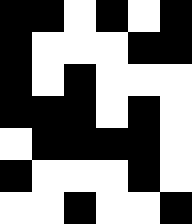[["black", "black", "white", "black", "white", "black"], ["black", "white", "white", "white", "black", "black"], ["black", "white", "black", "white", "white", "white"], ["black", "black", "black", "white", "black", "white"], ["white", "black", "black", "black", "black", "white"], ["black", "white", "white", "white", "black", "white"], ["white", "white", "black", "white", "white", "black"]]